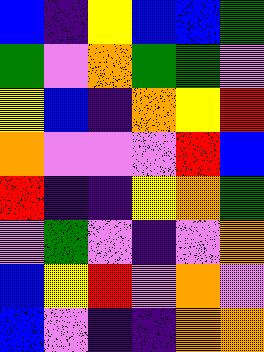[["blue", "indigo", "yellow", "blue", "blue", "green"], ["green", "violet", "orange", "green", "green", "violet"], ["yellow", "blue", "indigo", "orange", "yellow", "red"], ["orange", "violet", "violet", "violet", "red", "blue"], ["red", "indigo", "indigo", "yellow", "orange", "green"], ["violet", "green", "violet", "indigo", "violet", "orange"], ["blue", "yellow", "red", "violet", "orange", "violet"], ["blue", "violet", "indigo", "indigo", "orange", "orange"]]